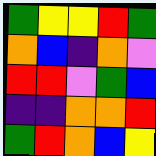[["green", "yellow", "yellow", "red", "green"], ["orange", "blue", "indigo", "orange", "violet"], ["red", "red", "violet", "green", "blue"], ["indigo", "indigo", "orange", "orange", "red"], ["green", "red", "orange", "blue", "yellow"]]